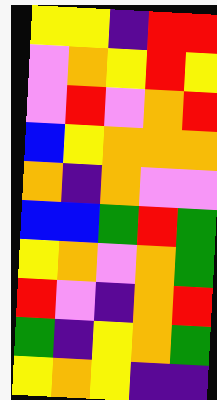[["yellow", "yellow", "indigo", "red", "red"], ["violet", "orange", "yellow", "red", "yellow"], ["violet", "red", "violet", "orange", "red"], ["blue", "yellow", "orange", "orange", "orange"], ["orange", "indigo", "orange", "violet", "violet"], ["blue", "blue", "green", "red", "green"], ["yellow", "orange", "violet", "orange", "green"], ["red", "violet", "indigo", "orange", "red"], ["green", "indigo", "yellow", "orange", "green"], ["yellow", "orange", "yellow", "indigo", "indigo"]]